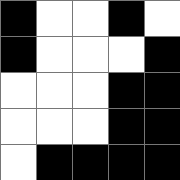[["black", "white", "white", "black", "white"], ["black", "white", "white", "white", "black"], ["white", "white", "white", "black", "black"], ["white", "white", "white", "black", "black"], ["white", "black", "black", "black", "black"]]